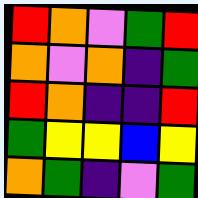[["red", "orange", "violet", "green", "red"], ["orange", "violet", "orange", "indigo", "green"], ["red", "orange", "indigo", "indigo", "red"], ["green", "yellow", "yellow", "blue", "yellow"], ["orange", "green", "indigo", "violet", "green"]]